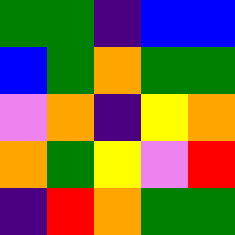[["green", "green", "indigo", "blue", "blue"], ["blue", "green", "orange", "green", "green"], ["violet", "orange", "indigo", "yellow", "orange"], ["orange", "green", "yellow", "violet", "red"], ["indigo", "red", "orange", "green", "green"]]